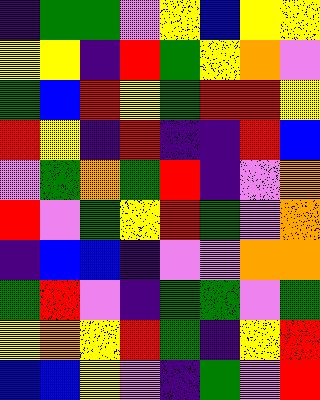[["indigo", "green", "green", "violet", "yellow", "blue", "yellow", "yellow"], ["yellow", "yellow", "indigo", "red", "green", "yellow", "orange", "violet"], ["green", "blue", "red", "yellow", "green", "red", "red", "yellow"], ["red", "yellow", "indigo", "red", "indigo", "indigo", "red", "blue"], ["violet", "green", "orange", "green", "red", "indigo", "violet", "orange"], ["red", "violet", "green", "yellow", "red", "green", "violet", "orange"], ["indigo", "blue", "blue", "indigo", "violet", "violet", "orange", "orange"], ["green", "red", "violet", "indigo", "green", "green", "violet", "green"], ["yellow", "orange", "yellow", "red", "green", "indigo", "yellow", "red"], ["blue", "blue", "yellow", "violet", "indigo", "green", "violet", "red"]]